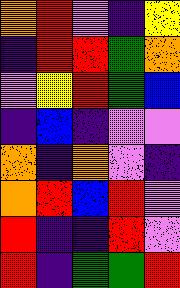[["orange", "red", "violet", "indigo", "yellow"], ["indigo", "red", "red", "green", "orange"], ["violet", "yellow", "red", "green", "blue"], ["indigo", "blue", "indigo", "violet", "violet"], ["orange", "indigo", "orange", "violet", "indigo"], ["orange", "red", "blue", "red", "violet"], ["red", "indigo", "indigo", "red", "violet"], ["red", "indigo", "green", "green", "red"]]